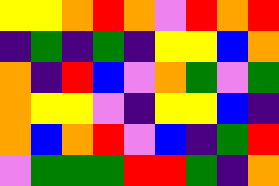[["yellow", "yellow", "orange", "red", "orange", "violet", "red", "orange", "red"], ["indigo", "green", "indigo", "green", "indigo", "yellow", "yellow", "blue", "orange"], ["orange", "indigo", "red", "blue", "violet", "orange", "green", "violet", "green"], ["orange", "yellow", "yellow", "violet", "indigo", "yellow", "yellow", "blue", "indigo"], ["orange", "blue", "orange", "red", "violet", "blue", "indigo", "green", "red"], ["violet", "green", "green", "green", "red", "red", "green", "indigo", "orange"]]